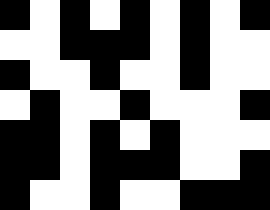[["black", "white", "black", "white", "black", "white", "black", "white", "black"], ["white", "white", "black", "black", "black", "white", "black", "white", "white"], ["black", "white", "white", "black", "white", "white", "black", "white", "white"], ["white", "black", "white", "white", "black", "white", "white", "white", "black"], ["black", "black", "white", "black", "white", "black", "white", "white", "white"], ["black", "black", "white", "black", "black", "black", "white", "white", "black"], ["black", "white", "white", "black", "white", "white", "black", "black", "black"]]